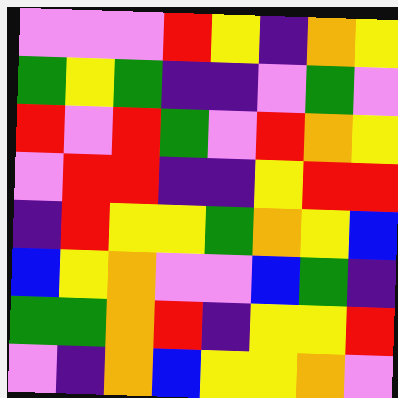[["violet", "violet", "violet", "red", "yellow", "indigo", "orange", "yellow"], ["green", "yellow", "green", "indigo", "indigo", "violet", "green", "violet"], ["red", "violet", "red", "green", "violet", "red", "orange", "yellow"], ["violet", "red", "red", "indigo", "indigo", "yellow", "red", "red"], ["indigo", "red", "yellow", "yellow", "green", "orange", "yellow", "blue"], ["blue", "yellow", "orange", "violet", "violet", "blue", "green", "indigo"], ["green", "green", "orange", "red", "indigo", "yellow", "yellow", "red"], ["violet", "indigo", "orange", "blue", "yellow", "yellow", "orange", "violet"]]